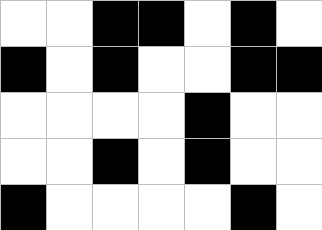[["white", "white", "black", "black", "white", "black", "white"], ["black", "white", "black", "white", "white", "black", "black"], ["white", "white", "white", "white", "black", "white", "white"], ["white", "white", "black", "white", "black", "white", "white"], ["black", "white", "white", "white", "white", "black", "white"]]